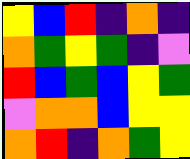[["yellow", "blue", "red", "indigo", "orange", "indigo"], ["orange", "green", "yellow", "green", "indigo", "violet"], ["red", "blue", "green", "blue", "yellow", "green"], ["violet", "orange", "orange", "blue", "yellow", "yellow"], ["orange", "red", "indigo", "orange", "green", "yellow"]]